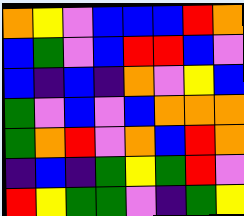[["orange", "yellow", "violet", "blue", "blue", "blue", "red", "orange"], ["blue", "green", "violet", "blue", "red", "red", "blue", "violet"], ["blue", "indigo", "blue", "indigo", "orange", "violet", "yellow", "blue"], ["green", "violet", "blue", "violet", "blue", "orange", "orange", "orange"], ["green", "orange", "red", "violet", "orange", "blue", "red", "orange"], ["indigo", "blue", "indigo", "green", "yellow", "green", "red", "violet"], ["red", "yellow", "green", "green", "violet", "indigo", "green", "yellow"]]